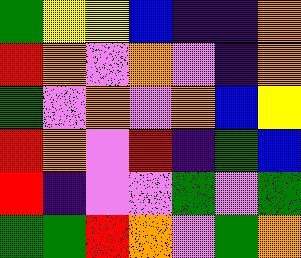[["green", "yellow", "yellow", "blue", "indigo", "indigo", "orange"], ["red", "orange", "violet", "orange", "violet", "indigo", "orange"], ["green", "violet", "orange", "violet", "orange", "blue", "yellow"], ["red", "orange", "violet", "red", "indigo", "green", "blue"], ["red", "indigo", "violet", "violet", "green", "violet", "green"], ["green", "green", "red", "orange", "violet", "green", "orange"]]